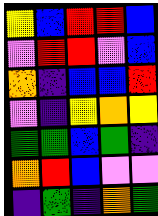[["yellow", "blue", "red", "red", "blue"], ["violet", "red", "red", "violet", "blue"], ["orange", "indigo", "blue", "blue", "red"], ["violet", "indigo", "yellow", "orange", "yellow"], ["green", "green", "blue", "green", "indigo"], ["orange", "red", "blue", "violet", "violet"], ["indigo", "green", "indigo", "orange", "green"]]